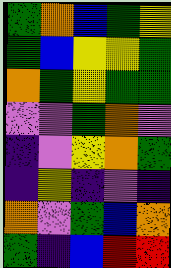[["green", "orange", "blue", "green", "yellow"], ["green", "blue", "yellow", "yellow", "green"], ["orange", "green", "yellow", "green", "green"], ["violet", "violet", "green", "orange", "violet"], ["indigo", "violet", "yellow", "orange", "green"], ["indigo", "yellow", "indigo", "violet", "indigo"], ["orange", "violet", "green", "blue", "orange"], ["green", "indigo", "blue", "red", "red"]]